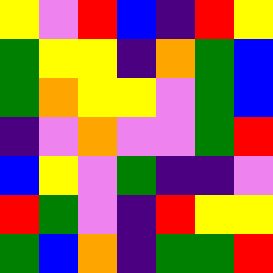[["yellow", "violet", "red", "blue", "indigo", "red", "yellow"], ["green", "yellow", "yellow", "indigo", "orange", "green", "blue"], ["green", "orange", "yellow", "yellow", "violet", "green", "blue"], ["indigo", "violet", "orange", "violet", "violet", "green", "red"], ["blue", "yellow", "violet", "green", "indigo", "indigo", "violet"], ["red", "green", "violet", "indigo", "red", "yellow", "yellow"], ["green", "blue", "orange", "indigo", "green", "green", "red"]]